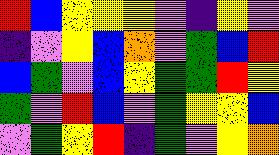[["red", "blue", "yellow", "yellow", "yellow", "violet", "indigo", "yellow", "violet"], ["indigo", "violet", "yellow", "blue", "orange", "violet", "green", "blue", "red"], ["blue", "green", "violet", "blue", "yellow", "green", "green", "red", "yellow"], ["green", "violet", "red", "blue", "violet", "green", "yellow", "yellow", "blue"], ["violet", "green", "yellow", "red", "indigo", "green", "violet", "yellow", "orange"]]